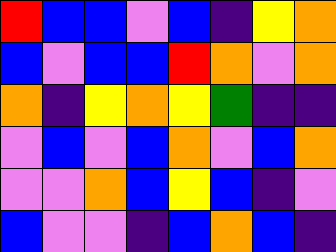[["red", "blue", "blue", "violet", "blue", "indigo", "yellow", "orange"], ["blue", "violet", "blue", "blue", "red", "orange", "violet", "orange"], ["orange", "indigo", "yellow", "orange", "yellow", "green", "indigo", "indigo"], ["violet", "blue", "violet", "blue", "orange", "violet", "blue", "orange"], ["violet", "violet", "orange", "blue", "yellow", "blue", "indigo", "violet"], ["blue", "violet", "violet", "indigo", "blue", "orange", "blue", "indigo"]]